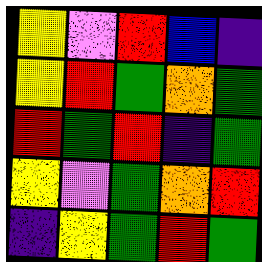[["yellow", "violet", "red", "blue", "indigo"], ["yellow", "red", "green", "orange", "green"], ["red", "green", "red", "indigo", "green"], ["yellow", "violet", "green", "orange", "red"], ["indigo", "yellow", "green", "red", "green"]]